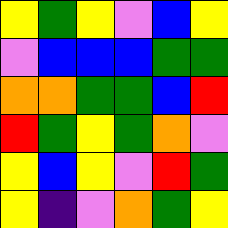[["yellow", "green", "yellow", "violet", "blue", "yellow"], ["violet", "blue", "blue", "blue", "green", "green"], ["orange", "orange", "green", "green", "blue", "red"], ["red", "green", "yellow", "green", "orange", "violet"], ["yellow", "blue", "yellow", "violet", "red", "green"], ["yellow", "indigo", "violet", "orange", "green", "yellow"]]